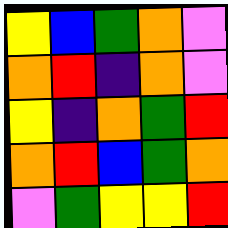[["yellow", "blue", "green", "orange", "violet"], ["orange", "red", "indigo", "orange", "violet"], ["yellow", "indigo", "orange", "green", "red"], ["orange", "red", "blue", "green", "orange"], ["violet", "green", "yellow", "yellow", "red"]]